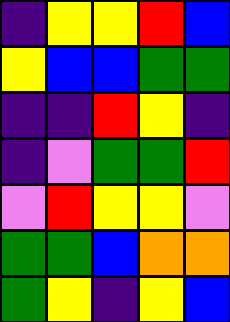[["indigo", "yellow", "yellow", "red", "blue"], ["yellow", "blue", "blue", "green", "green"], ["indigo", "indigo", "red", "yellow", "indigo"], ["indigo", "violet", "green", "green", "red"], ["violet", "red", "yellow", "yellow", "violet"], ["green", "green", "blue", "orange", "orange"], ["green", "yellow", "indigo", "yellow", "blue"]]